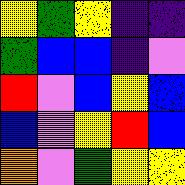[["yellow", "green", "yellow", "indigo", "indigo"], ["green", "blue", "blue", "indigo", "violet"], ["red", "violet", "blue", "yellow", "blue"], ["blue", "violet", "yellow", "red", "blue"], ["orange", "violet", "green", "yellow", "yellow"]]